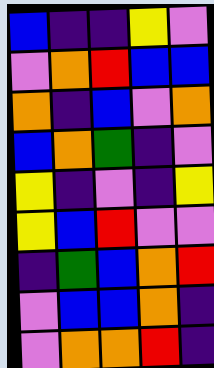[["blue", "indigo", "indigo", "yellow", "violet"], ["violet", "orange", "red", "blue", "blue"], ["orange", "indigo", "blue", "violet", "orange"], ["blue", "orange", "green", "indigo", "violet"], ["yellow", "indigo", "violet", "indigo", "yellow"], ["yellow", "blue", "red", "violet", "violet"], ["indigo", "green", "blue", "orange", "red"], ["violet", "blue", "blue", "orange", "indigo"], ["violet", "orange", "orange", "red", "indigo"]]